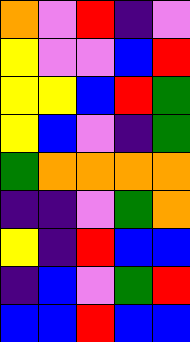[["orange", "violet", "red", "indigo", "violet"], ["yellow", "violet", "violet", "blue", "red"], ["yellow", "yellow", "blue", "red", "green"], ["yellow", "blue", "violet", "indigo", "green"], ["green", "orange", "orange", "orange", "orange"], ["indigo", "indigo", "violet", "green", "orange"], ["yellow", "indigo", "red", "blue", "blue"], ["indigo", "blue", "violet", "green", "red"], ["blue", "blue", "red", "blue", "blue"]]